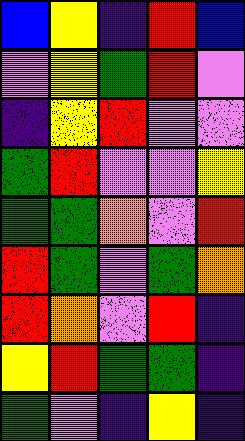[["blue", "yellow", "indigo", "red", "blue"], ["violet", "yellow", "green", "red", "violet"], ["indigo", "yellow", "red", "violet", "violet"], ["green", "red", "violet", "violet", "yellow"], ["green", "green", "orange", "violet", "red"], ["red", "green", "violet", "green", "orange"], ["red", "orange", "violet", "red", "indigo"], ["yellow", "red", "green", "green", "indigo"], ["green", "violet", "indigo", "yellow", "indigo"]]